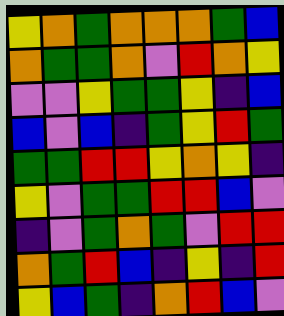[["yellow", "orange", "green", "orange", "orange", "orange", "green", "blue"], ["orange", "green", "green", "orange", "violet", "red", "orange", "yellow"], ["violet", "violet", "yellow", "green", "green", "yellow", "indigo", "blue"], ["blue", "violet", "blue", "indigo", "green", "yellow", "red", "green"], ["green", "green", "red", "red", "yellow", "orange", "yellow", "indigo"], ["yellow", "violet", "green", "green", "red", "red", "blue", "violet"], ["indigo", "violet", "green", "orange", "green", "violet", "red", "red"], ["orange", "green", "red", "blue", "indigo", "yellow", "indigo", "red"], ["yellow", "blue", "green", "indigo", "orange", "red", "blue", "violet"]]